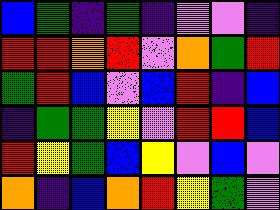[["blue", "green", "indigo", "green", "indigo", "violet", "violet", "indigo"], ["red", "red", "orange", "red", "violet", "orange", "green", "red"], ["green", "red", "blue", "violet", "blue", "red", "indigo", "blue"], ["indigo", "green", "green", "yellow", "violet", "red", "red", "blue"], ["red", "yellow", "green", "blue", "yellow", "violet", "blue", "violet"], ["orange", "indigo", "blue", "orange", "red", "yellow", "green", "violet"]]